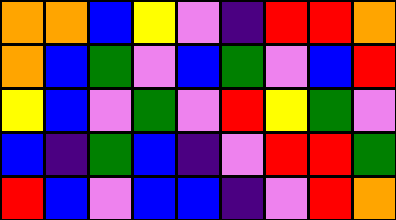[["orange", "orange", "blue", "yellow", "violet", "indigo", "red", "red", "orange"], ["orange", "blue", "green", "violet", "blue", "green", "violet", "blue", "red"], ["yellow", "blue", "violet", "green", "violet", "red", "yellow", "green", "violet"], ["blue", "indigo", "green", "blue", "indigo", "violet", "red", "red", "green"], ["red", "blue", "violet", "blue", "blue", "indigo", "violet", "red", "orange"]]